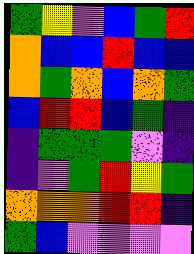[["green", "yellow", "violet", "blue", "green", "red"], ["orange", "blue", "blue", "red", "blue", "blue"], ["orange", "green", "orange", "blue", "orange", "green"], ["blue", "red", "red", "blue", "green", "indigo"], ["indigo", "green", "green", "green", "violet", "indigo"], ["indigo", "violet", "green", "red", "yellow", "green"], ["orange", "orange", "orange", "red", "red", "indigo"], ["green", "blue", "violet", "violet", "violet", "violet"]]